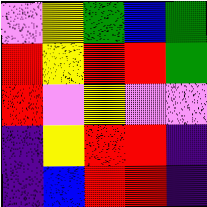[["violet", "yellow", "green", "blue", "green"], ["red", "yellow", "red", "red", "green"], ["red", "violet", "yellow", "violet", "violet"], ["indigo", "yellow", "red", "red", "indigo"], ["indigo", "blue", "red", "red", "indigo"]]